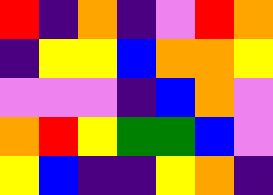[["red", "indigo", "orange", "indigo", "violet", "red", "orange"], ["indigo", "yellow", "yellow", "blue", "orange", "orange", "yellow"], ["violet", "violet", "violet", "indigo", "blue", "orange", "violet"], ["orange", "red", "yellow", "green", "green", "blue", "violet"], ["yellow", "blue", "indigo", "indigo", "yellow", "orange", "indigo"]]